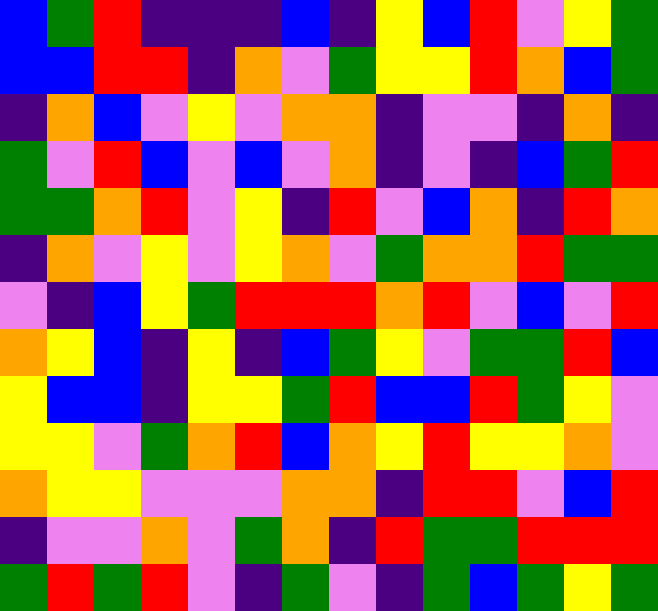[["blue", "green", "red", "indigo", "indigo", "indigo", "blue", "indigo", "yellow", "blue", "red", "violet", "yellow", "green"], ["blue", "blue", "red", "red", "indigo", "orange", "violet", "green", "yellow", "yellow", "red", "orange", "blue", "green"], ["indigo", "orange", "blue", "violet", "yellow", "violet", "orange", "orange", "indigo", "violet", "violet", "indigo", "orange", "indigo"], ["green", "violet", "red", "blue", "violet", "blue", "violet", "orange", "indigo", "violet", "indigo", "blue", "green", "red"], ["green", "green", "orange", "red", "violet", "yellow", "indigo", "red", "violet", "blue", "orange", "indigo", "red", "orange"], ["indigo", "orange", "violet", "yellow", "violet", "yellow", "orange", "violet", "green", "orange", "orange", "red", "green", "green"], ["violet", "indigo", "blue", "yellow", "green", "red", "red", "red", "orange", "red", "violet", "blue", "violet", "red"], ["orange", "yellow", "blue", "indigo", "yellow", "indigo", "blue", "green", "yellow", "violet", "green", "green", "red", "blue"], ["yellow", "blue", "blue", "indigo", "yellow", "yellow", "green", "red", "blue", "blue", "red", "green", "yellow", "violet"], ["yellow", "yellow", "violet", "green", "orange", "red", "blue", "orange", "yellow", "red", "yellow", "yellow", "orange", "violet"], ["orange", "yellow", "yellow", "violet", "violet", "violet", "orange", "orange", "indigo", "red", "red", "violet", "blue", "red"], ["indigo", "violet", "violet", "orange", "violet", "green", "orange", "indigo", "red", "green", "green", "red", "red", "red"], ["green", "red", "green", "red", "violet", "indigo", "green", "violet", "indigo", "green", "blue", "green", "yellow", "green"]]